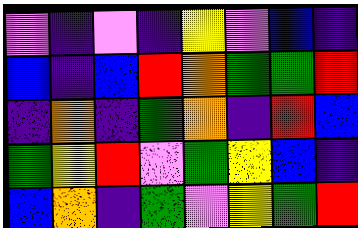[["violet", "indigo", "violet", "indigo", "yellow", "violet", "blue", "indigo"], ["blue", "indigo", "blue", "red", "orange", "green", "green", "red"], ["indigo", "orange", "indigo", "green", "orange", "indigo", "red", "blue"], ["green", "yellow", "red", "violet", "green", "yellow", "blue", "indigo"], ["blue", "orange", "indigo", "green", "violet", "yellow", "green", "red"]]